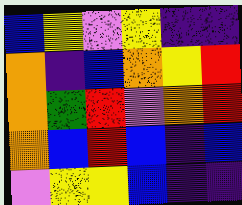[["blue", "yellow", "violet", "yellow", "indigo", "indigo"], ["orange", "indigo", "blue", "orange", "yellow", "red"], ["orange", "green", "red", "violet", "orange", "red"], ["orange", "blue", "red", "blue", "indigo", "blue"], ["violet", "yellow", "yellow", "blue", "indigo", "indigo"]]